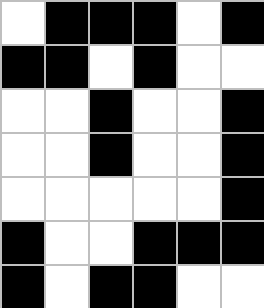[["white", "black", "black", "black", "white", "black"], ["black", "black", "white", "black", "white", "white"], ["white", "white", "black", "white", "white", "black"], ["white", "white", "black", "white", "white", "black"], ["white", "white", "white", "white", "white", "black"], ["black", "white", "white", "black", "black", "black"], ["black", "white", "black", "black", "white", "white"]]